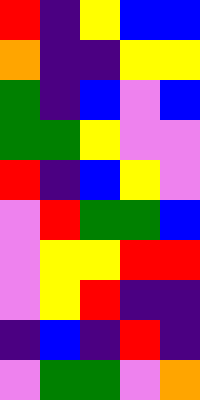[["red", "indigo", "yellow", "blue", "blue"], ["orange", "indigo", "indigo", "yellow", "yellow"], ["green", "indigo", "blue", "violet", "blue"], ["green", "green", "yellow", "violet", "violet"], ["red", "indigo", "blue", "yellow", "violet"], ["violet", "red", "green", "green", "blue"], ["violet", "yellow", "yellow", "red", "red"], ["violet", "yellow", "red", "indigo", "indigo"], ["indigo", "blue", "indigo", "red", "indigo"], ["violet", "green", "green", "violet", "orange"]]